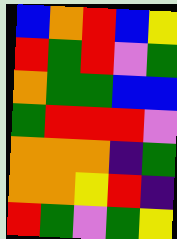[["blue", "orange", "red", "blue", "yellow"], ["red", "green", "red", "violet", "green"], ["orange", "green", "green", "blue", "blue"], ["green", "red", "red", "red", "violet"], ["orange", "orange", "orange", "indigo", "green"], ["orange", "orange", "yellow", "red", "indigo"], ["red", "green", "violet", "green", "yellow"]]